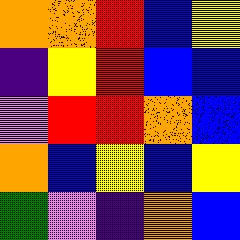[["orange", "orange", "red", "blue", "yellow"], ["indigo", "yellow", "red", "blue", "blue"], ["violet", "red", "red", "orange", "blue"], ["orange", "blue", "yellow", "blue", "yellow"], ["green", "violet", "indigo", "orange", "blue"]]